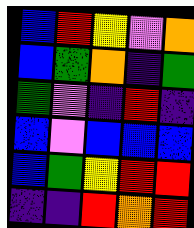[["blue", "red", "yellow", "violet", "orange"], ["blue", "green", "orange", "indigo", "green"], ["green", "violet", "indigo", "red", "indigo"], ["blue", "violet", "blue", "blue", "blue"], ["blue", "green", "yellow", "red", "red"], ["indigo", "indigo", "red", "orange", "red"]]